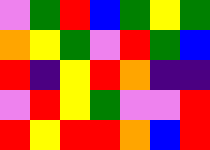[["violet", "green", "red", "blue", "green", "yellow", "green"], ["orange", "yellow", "green", "violet", "red", "green", "blue"], ["red", "indigo", "yellow", "red", "orange", "indigo", "indigo"], ["violet", "red", "yellow", "green", "violet", "violet", "red"], ["red", "yellow", "red", "red", "orange", "blue", "red"]]